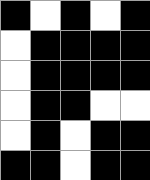[["black", "white", "black", "white", "black"], ["white", "black", "black", "black", "black"], ["white", "black", "black", "black", "black"], ["white", "black", "black", "white", "white"], ["white", "black", "white", "black", "black"], ["black", "black", "white", "black", "black"]]